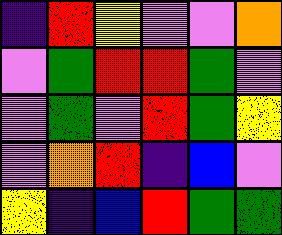[["indigo", "red", "yellow", "violet", "violet", "orange"], ["violet", "green", "red", "red", "green", "violet"], ["violet", "green", "violet", "red", "green", "yellow"], ["violet", "orange", "red", "indigo", "blue", "violet"], ["yellow", "indigo", "blue", "red", "green", "green"]]